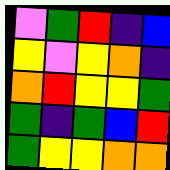[["violet", "green", "red", "indigo", "blue"], ["yellow", "violet", "yellow", "orange", "indigo"], ["orange", "red", "yellow", "yellow", "green"], ["green", "indigo", "green", "blue", "red"], ["green", "yellow", "yellow", "orange", "orange"]]